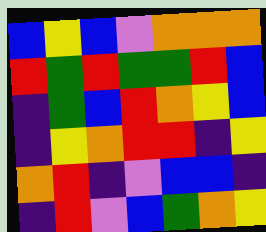[["blue", "yellow", "blue", "violet", "orange", "orange", "orange"], ["red", "green", "red", "green", "green", "red", "blue"], ["indigo", "green", "blue", "red", "orange", "yellow", "blue"], ["indigo", "yellow", "orange", "red", "red", "indigo", "yellow"], ["orange", "red", "indigo", "violet", "blue", "blue", "indigo"], ["indigo", "red", "violet", "blue", "green", "orange", "yellow"]]